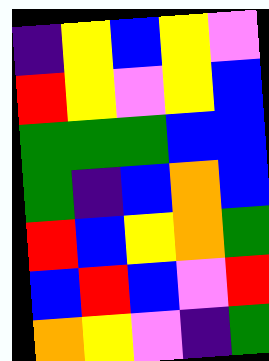[["indigo", "yellow", "blue", "yellow", "violet"], ["red", "yellow", "violet", "yellow", "blue"], ["green", "green", "green", "blue", "blue"], ["green", "indigo", "blue", "orange", "blue"], ["red", "blue", "yellow", "orange", "green"], ["blue", "red", "blue", "violet", "red"], ["orange", "yellow", "violet", "indigo", "green"]]